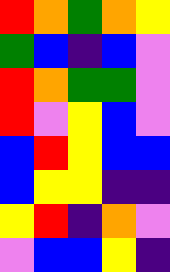[["red", "orange", "green", "orange", "yellow"], ["green", "blue", "indigo", "blue", "violet"], ["red", "orange", "green", "green", "violet"], ["red", "violet", "yellow", "blue", "violet"], ["blue", "red", "yellow", "blue", "blue"], ["blue", "yellow", "yellow", "indigo", "indigo"], ["yellow", "red", "indigo", "orange", "violet"], ["violet", "blue", "blue", "yellow", "indigo"]]